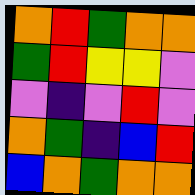[["orange", "red", "green", "orange", "orange"], ["green", "red", "yellow", "yellow", "violet"], ["violet", "indigo", "violet", "red", "violet"], ["orange", "green", "indigo", "blue", "red"], ["blue", "orange", "green", "orange", "orange"]]